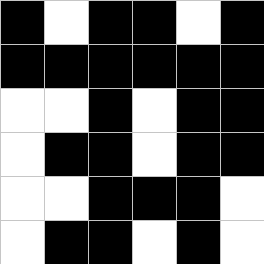[["black", "white", "black", "black", "white", "black"], ["black", "black", "black", "black", "black", "black"], ["white", "white", "black", "white", "black", "black"], ["white", "black", "black", "white", "black", "black"], ["white", "white", "black", "black", "black", "white"], ["white", "black", "black", "white", "black", "white"]]